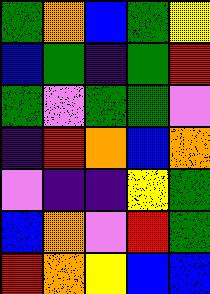[["green", "orange", "blue", "green", "yellow"], ["blue", "green", "indigo", "green", "red"], ["green", "violet", "green", "green", "violet"], ["indigo", "red", "orange", "blue", "orange"], ["violet", "indigo", "indigo", "yellow", "green"], ["blue", "orange", "violet", "red", "green"], ["red", "orange", "yellow", "blue", "blue"]]